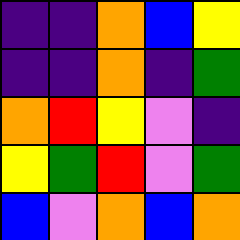[["indigo", "indigo", "orange", "blue", "yellow"], ["indigo", "indigo", "orange", "indigo", "green"], ["orange", "red", "yellow", "violet", "indigo"], ["yellow", "green", "red", "violet", "green"], ["blue", "violet", "orange", "blue", "orange"]]